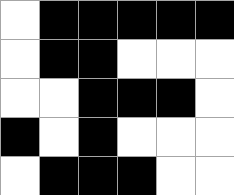[["white", "black", "black", "black", "black", "black"], ["white", "black", "black", "white", "white", "white"], ["white", "white", "black", "black", "black", "white"], ["black", "white", "black", "white", "white", "white"], ["white", "black", "black", "black", "white", "white"]]